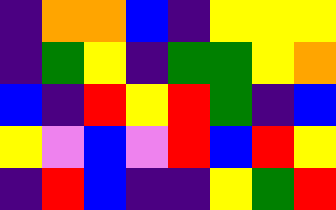[["indigo", "orange", "orange", "blue", "indigo", "yellow", "yellow", "yellow"], ["indigo", "green", "yellow", "indigo", "green", "green", "yellow", "orange"], ["blue", "indigo", "red", "yellow", "red", "green", "indigo", "blue"], ["yellow", "violet", "blue", "violet", "red", "blue", "red", "yellow"], ["indigo", "red", "blue", "indigo", "indigo", "yellow", "green", "red"]]